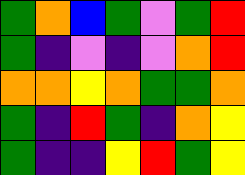[["green", "orange", "blue", "green", "violet", "green", "red"], ["green", "indigo", "violet", "indigo", "violet", "orange", "red"], ["orange", "orange", "yellow", "orange", "green", "green", "orange"], ["green", "indigo", "red", "green", "indigo", "orange", "yellow"], ["green", "indigo", "indigo", "yellow", "red", "green", "yellow"]]